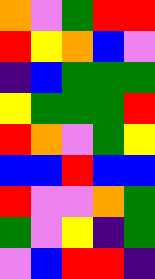[["orange", "violet", "green", "red", "red"], ["red", "yellow", "orange", "blue", "violet"], ["indigo", "blue", "green", "green", "green"], ["yellow", "green", "green", "green", "red"], ["red", "orange", "violet", "green", "yellow"], ["blue", "blue", "red", "blue", "blue"], ["red", "violet", "violet", "orange", "green"], ["green", "violet", "yellow", "indigo", "green"], ["violet", "blue", "red", "red", "indigo"]]